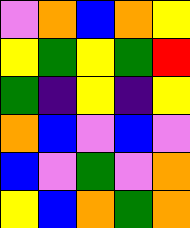[["violet", "orange", "blue", "orange", "yellow"], ["yellow", "green", "yellow", "green", "red"], ["green", "indigo", "yellow", "indigo", "yellow"], ["orange", "blue", "violet", "blue", "violet"], ["blue", "violet", "green", "violet", "orange"], ["yellow", "blue", "orange", "green", "orange"]]